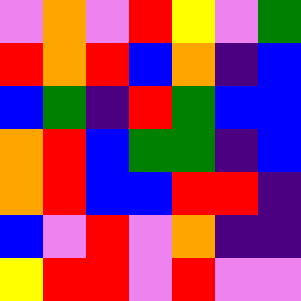[["violet", "orange", "violet", "red", "yellow", "violet", "green"], ["red", "orange", "red", "blue", "orange", "indigo", "blue"], ["blue", "green", "indigo", "red", "green", "blue", "blue"], ["orange", "red", "blue", "green", "green", "indigo", "blue"], ["orange", "red", "blue", "blue", "red", "red", "indigo"], ["blue", "violet", "red", "violet", "orange", "indigo", "indigo"], ["yellow", "red", "red", "violet", "red", "violet", "violet"]]